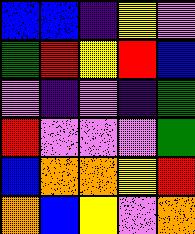[["blue", "blue", "indigo", "yellow", "violet"], ["green", "red", "yellow", "red", "blue"], ["violet", "indigo", "violet", "indigo", "green"], ["red", "violet", "violet", "violet", "green"], ["blue", "orange", "orange", "yellow", "red"], ["orange", "blue", "yellow", "violet", "orange"]]